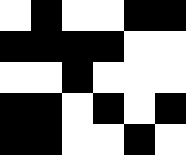[["white", "black", "white", "white", "black", "black"], ["black", "black", "black", "black", "white", "white"], ["white", "white", "black", "white", "white", "white"], ["black", "black", "white", "black", "white", "black"], ["black", "black", "white", "white", "black", "white"]]